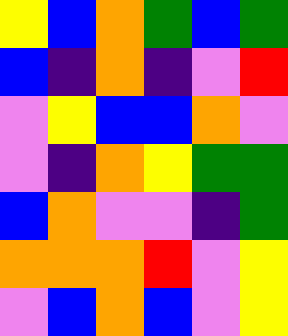[["yellow", "blue", "orange", "green", "blue", "green"], ["blue", "indigo", "orange", "indigo", "violet", "red"], ["violet", "yellow", "blue", "blue", "orange", "violet"], ["violet", "indigo", "orange", "yellow", "green", "green"], ["blue", "orange", "violet", "violet", "indigo", "green"], ["orange", "orange", "orange", "red", "violet", "yellow"], ["violet", "blue", "orange", "blue", "violet", "yellow"]]